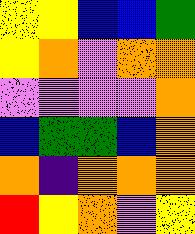[["yellow", "yellow", "blue", "blue", "green"], ["yellow", "orange", "violet", "orange", "orange"], ["violet", "violet", "violet", "violet", "orange"], ["blue", "green", "green", "blue", "orange"], ["orange", "indigo", "orange", "orange", "orange"], ["red", "yellow", "orange", "violet", "yellow"]]